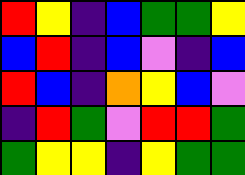[["red", "yellow", "indigo", "blue", "green", "green", "yellow"], ["blue", "red", "indigo", "blue", "violet", "indigo", "blue"], ["red", "blue", "indigo", "orange", "yellow", "blue", "violet"], ["indigo", "red", "green", "violet", "red", "red", "green"], ["green", "yellow", "yellow", "indigo", "yellow", "green", "green"]]